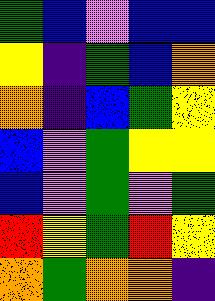[["green", "blue", "violet", "blue", "blue"], ["yellow", "indigo", "green", "blue", "orange"], ["orange", "indigo", "blue", "green", "yellow"], ["blue", "violet", "green", "yellow", "yellow"], ["blue", "violet", "green", "violet", "green"], ["red", "yellow", "green", "red", "yellow"], ["orange", "green", "orange", "orange", "indigo"]]